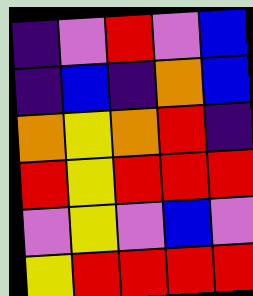[["indigo", "violet", "red", "violet", "blue"], ["indigo", "blue", "indigo", "orange", "blue"], ["orange", "yellow", "orange", "red", "indigo"], ["red", "yellow", "red", "red", "red"], ["violet", "yellow", "violet", "blue", "violet"], ["yellow", "red", "red", "red", "red"]]